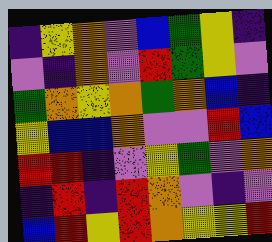[["indigo", "yellow", "orange", "violet", "blue", "green", "yellow", "indigo"], ["violet", "indigo", "orange", "violet", "red", "green", "yellow", "violet"], ["green", "orange", "yellow", "orange", "green", "orange", "blue", "indigo"], ["yellow", "blue", "blue", "orange", "violet", "violet", "red", "blue"], ["red", "red", "indigo", "violet", "yellow", "green", "violet", "orange"], ["indigo", "red", "indigo", "red", "orange", "violet", "indigo", "violet"], ["blue", "red", "yellow", "red", "orange", "yellow", "yellow", "red"]]